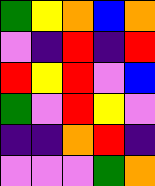[["green", "yellow", "orange", "blue", "orange"], ["violet", "indigo", "red", "indigo", "red"], ["red", "yellow", "red", "violet", "blue"], ["green", "violet", "red", "yellow", "violet"], ["indigo", "indigo", "orange", "red", "indigo"], ["violet", "violet", "violet", "green", "orange"]]